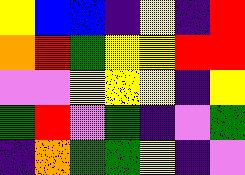[["yellow", "blue", "blue", "indigo", "yellow", "indigo", "red"], ["orange", "red", "green", "yellow", "yellow", "red", "red"], ["violet", "violet", "yellow", "yellow", "yellow", "indigo", "yellow"], ["green", "red", "violet", "green", "indigo", "violet", "green"], ["indigo", "orange", "green", "green", "yellow", "indigo", "violet"]]